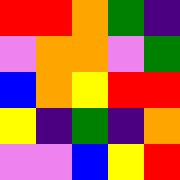[["red", "red", "orange", "green", "indigo"], ["violet", "orange", "orange", "violet", "green"], ["blue", "orange", "yellow", "red", "red"], ["yellow", "indigo", "green", "indigo", "orange"], ["violet", "violet", "blue", "yellow", "red"]]